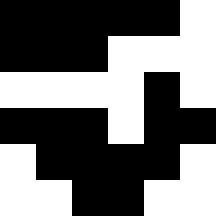[["black", "black", "black", "black", "black", "white"], ["black", "black", "black", "white", "white", "white"], ["white", "white", "white", "white", "black", "white"], ["black", "black", "black", "white", "black", "black"], ["white", "black", "black", "black", "black", "white"], ["white", "white", "black", "black", "white", "white"]]